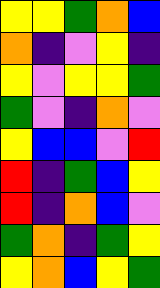[["yellow", "yellow", "green", "orange", "blue"], ["orange", "indigo", "violet", "yellow", "indigo"], ["yellow", "violet", "yellow", "yellow", "green"], ["green", "violet", "indigo", "orange", "violet"], ["yellow", "blue", "blue", "violet", "red"], ["red", "indigo", "green", "blue", "yellow"], ["red", "indigo", "orange", "blue", "violet"], ["green", "orange", "indigo", "green", "yellow"], ["yellow", "orange", "blue", "yellow", "green"]]